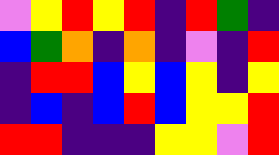[["violet", "yellow", "red", "yellow", "red", "indigo", "red", "green", "indigo"], ["blue", "green", "orange", "indigo", "orange", "indigo", "violet", "indigo", "red"], ["indigo", "red", "red", "blue", "yellow", "blue", "yellow", "indigo", "yellow"], ["indigo", "blue", "indigo", "blue", "red", "blue", "yellow", "yellow", "red"], ["red", "red", "indigo", "indigo", "indigo", "yellow", "yellow", "violet", "red"]]